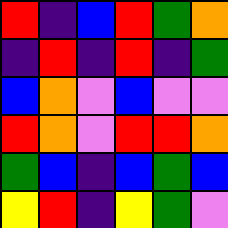[["red", "indigo", "blue", "red", "green", "orange"], ["indigo", "red", "indigo", "red", "indigo", "green"], ["blue", "orange", "violet", "blue", "violet", "violet"], ["red", "orange", "violet", "red", "red", "orange"], ["green", "blue", "indigo", "blue", "green", "blue"], ["yellow", "red", "indigo", "yellow", "green", "violet"]]